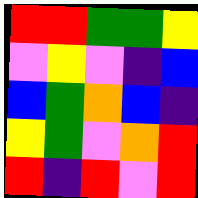[["red", "red", "green", "green", "yellow"], ["violet", "yellow", "violet", "indigo", "blue"], ["blue", "green", "orange", "blue", "indigo"], ["yellow", "green", "violet", "orange", "red"], ["red", "indigo", "red", "violet", "red"]]